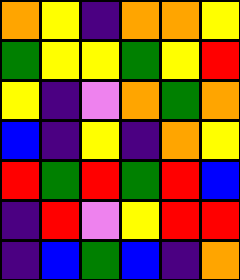[["orange", "yellow", "indigo", "orange", "orange", "yellow"], ["green", "yellow", "yellow", "green", "yellow", "red"], ["yellow", "indigo", "violet", "orange", "green", "orange"], ["blue", "indigo", "yellow", "indigo", "orange", "yellow"], ["red", "green", "red", "green", "red", "blue"], ["indigo", "red", "violet", "yellow", "red", "red"], ["indigo", "blue", "green", "blue", "indigo", "orange"]]